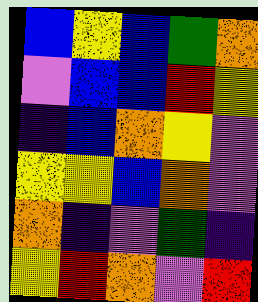[["blue", "yellow", "blue", "green", "orange"], ["violet", "blue", "blue", "red", "yellow"], ["indigo", "blue", "orange", "yellow", "violet"], ["yellow", "yellow", "blue", "orange", "violet"], ["orange", "indigo", "violet", "green", "indigo"], ["yellow", "red", "orange", "violet", "red"]]